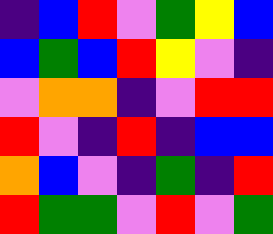[["indigo", "blue", "red", "violet", "green", "yellow", "blue"], ["blue", "green", "blue", "red", "yellow", "violet", "indigo"], ["violet", "orange", "orange", "indigo", "violet", "red", "red"], ["red", "violet", "indigo", "red", "indigo", "blue", "blue"], ["orange", "blue", "violet", "indigo", "green", "indigo", "red"], ["red", "green", "green", "violet", "red", "violet", "green"]]